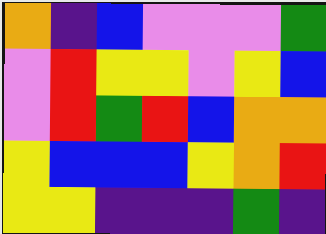[["orange", "indigo", "blue", "violet", "violet", "violet", "green"], ["violet", "red", "yellow", "yellow", "violet", "yellow", "blue"], ["violet", "red", "green", "red", "blue", "orange", "orange"], ["yellow", "blue", "blue", "blue", "yellow", "orange", "red"], ["yellow", "yellow", "indigo", "indigo", "indigo", "green", "indigo"]]